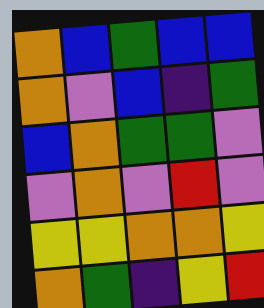[["orange", "blue", "green", "blue", "blue"], ["orange", "violet", "blue", "indigo", "green"], ["blue", "orange", "green", "green", "violet"], ["violet", "orange", "violet", "red", "violet"], ["yellow", "yellow", "orange", "orange", "yellow"], ["orange", "green", "indigo", "yellow", "red"]]